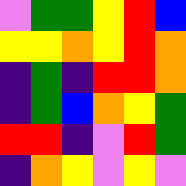[["violet", "green", "green", "yellow", "red", "blue"], ["yellow", "yellow", "orange", "yellow", "red", "orange"], ["indigo", "green", "indigo", "red", "red", "orange"], ["indigo", "green", "blue", "orange", "yellow", "green"], ["red", "red", "indigo", "violet", "red", "green"], ["indigo", "orange", "yellow", "violet", "yellow", "violet"]]